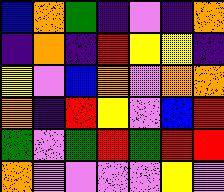[["blue", "orange", "green", "indigo", "violet", "indigo", "orange"], ["indigo", "orange", "indigo", "red", "yellow", "yellow", "indigo"], ["yellow", "violet", "blue", "orange", "violet", "orange", "orange"], ["orange", "indigo", "red", "yellow", "violet", "blue", "red"], ["green", "violet", "green", "red", "green", "red", "red"], ["orange", "violet", "violet", "violet", "violet", "yellow", "violet"]]